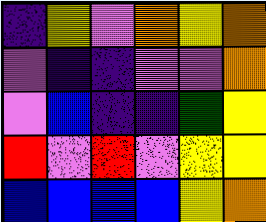[["indigo", "yellow", "violet", "orange", "yellow", "orange"], ["violet", "indigo", "indigo", "violet", "violet", "orange"], ["violet", "blue", "indigo", "indigo", "green", "yellow"], ["red", "violet", "red", "violet", "yellow", "yellow"], ["blue", "blue", "blue", "blue", "yellow", "orange"]]